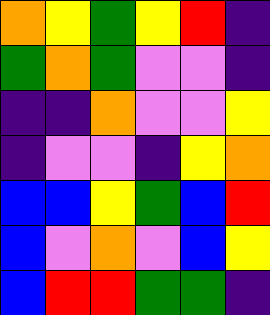[["orange", "yellow", "green", "yellow", "red", "indigo"], ["green", "orange", "green", "violet", "violet", "indigo"], ["indigo", "indigo", "orange", "violet", "violet", "yellow"], ["indigo", "violet", "violet", "indigo", "yellow", "orange"], ["blue", "blue", "yellow", "green", "blue", "red"], ["blue", "violet", "orange", "violet", "blue", "yellow"], ["blue", "red", "red", "green", "green", "indigo"]]